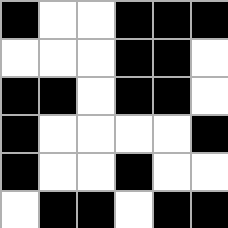[["black", "white", "white", "black", "black", "black"], ["white", "white", "white", "black", "black", "white"], ["black", "black", "white", "black", "black", "white"], ["black", "white", "white", "white", "white", "black"], ["black", "white", "white", "black", "white", "white"], ["white", "black", "black", "white", "black", "black"]]